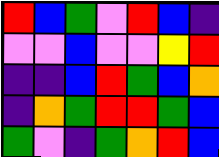[["red", "blue", "green", "violet", "red", "blue", "indigo"], ["violet", "violet", "blue", "violet", "violet", "yellow", "red"], ["indigo", "indigo", "blue", "red", "green", "blue", "orange"], ["indigo", "orange", "green", "red", "red", "green", "blue"], ["green", "violet", "indigo", "green", "orange", "red", "blue"]]